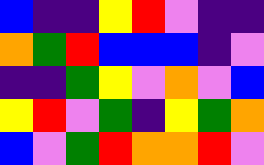[["blue", "indigo", "indigo", "yellow", "red", "violet", "indigo", "indigo"], ["orange", "green", "red", "blue", "blue", "blue", "indigo", "violet"], ["indigo", "indigo", "green", "yellow", "violet", "orange", "violet", "blue"], ["yellow", "red", "violet", "green", "indigo", "yellow", "green", "orange"], ["blue", "violet", "green", "red", "orange", "orange", "red", "violet"]]